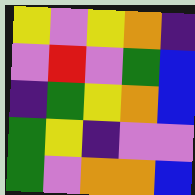[["yellow", "violet", "yellow", "orange", "indigo"], ["violet", "red", "violet", "green", "blue"], ["indigo", "green", "yellow", "orange", "blue"], ["green", "yellow", "indigo", "violet", "violet"], ["green", "violet", "orange", "orange", "blue"]]